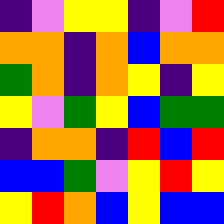[["indigo", "violet", "yellow", "yellow", "indigo", "violet", "red"], ["orange", "orange", "indigo", "orange", "blue", "orange", "orange"], ["green", "orange", "indigo", "orange", "yellow", "indigo", "yellow"], ["yellow", "violet", "green", "yellow", "blue", "green", "green"], ["indigo", "orange", "orange", "indigo", "red", "blue", "red"], ["blue", "blue", "green", "violet", "yellow", "red", "yellow"], ["yellow", "red", "orange", "blue", "yellow", "blue", "blue"]]